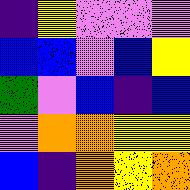[["indigo", "yellow", "violet", "violet", "violet"], ["blue", "blue", "violet", "blue", "yellow"], ["green", "violet", "blue", "indigo", "blue"], ["violet", "orange", "orange", "yellow", "yellow"], ["blue", "indigo", "orange", "yellow", "orange"]]